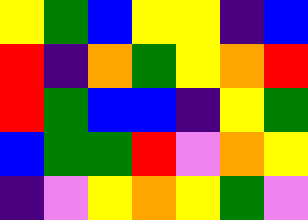[["yellow", "green", "blue", "yellow", "yellow", "indigo", "blue"], ["red", "indigo", "orange", "green", "yellow", "orange", "red"], ["red", "green", "blue", "blue", "indigo", "yellow", "green"], ["blue", "green", "green", "red", "violet", "orange", "yellow"], ["indigo", "violet", "yellow", "orange", "yellow", "green", "violet"]]